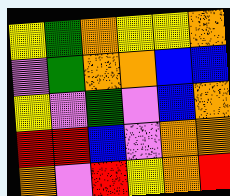[["yellow", "green", "orange", "yellow", "yellow", "orange"], ["violet", "green", "orange", "orange", "blue", "blue"], ["yellow", "violet", "green", "violet", "blue", "orange"], ["red", "red", "blue", "violet", "orange", "orange"], ["orange", "violet", "red", "yellow", "orange", "red"]]